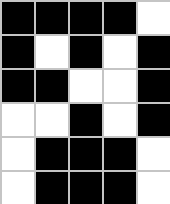[["black", "black", "black", "black", "white"], ["black", "white", "black", "white", "black"], ["black", "black", "white", "white", "black"], ["white", "white", "black", "white", "black"], ["white", "black", "black", "black", "white"], ["white", "black", "black", "black", "white"]]